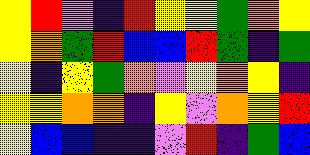[["yellow", "red", "violet", "indigo", "red", "yellow", "yellow", "green", "orange", "yellow"], ["yellow", "orange", "green", "red", "blue", "blue", "red", "green", "indigo", "green"], ["yellow", "indigo", "yellow", "green", "orange", "violet", "yellow", "orange", "yellow", "indigo"], ["yellow", "yellow", "orange", "orange", "indigo", "yellow", "violet", "orange", "yellow", "red"], ["yellow", "blue", "blue", "indigo", "indigo", "violet", "red", "indigo", "green", "blue"]]